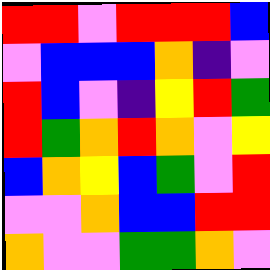[["red", "red", "violet", "red", "red", "red", "blue"], ["violet", "blue", "blue", "blue", "orange", "indigo", "violet"], ["red", "blue", "violet", "indigo", "yellow", "red", "green"], ["red", "green", "orange", "red", "orange", "violet", "yellow"], ["blue", "orange", "yellow", "blue", "green", "violet", "red"], ["violet", "violet", "orange", "blue", "blue", "red", "red"], ["orange", "violet", "violet", "green", "green", "orange", "violet"]]